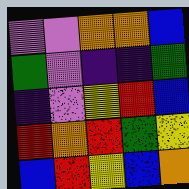[["violet", "violet", "orange", "orange", "blue"], ["green", "violet", "indigo", "indigo", "green"], ["indigo", "violet", "yellow", "red", "blue"], ["red", "orange", "red", "green", "yellow"], ["blue", "red", "yellow", "blue", "orange"]]